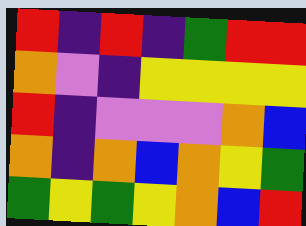[["red", "indigo", "red", "indigo", "green", "red", "red"], ["orange", "violet", "indigo", "yellow", "yellow", "yellow", "yellow"], ["red", "indigo", "violet", "violet", "violet", "orange", "blue"], ["orange", "indigo", "orange", "blue", "orange", "yellow", "green"], ["green", "yellow", "green", "yellow", "orange", "blue", "red"]]